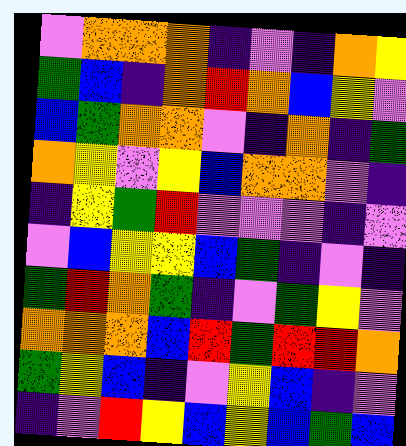[["violet", "orange", "orange", "orange", "indigo", "violet", "indigo", "orange", "yellow"], ["green", "blue", "indigo", "orange", "red", "orange", "blue", "yellow", "violet"], ["blue", "green", "orange", "orange", "violet", "indigo", "orange", "indigo", "green"], ["orange", "yellow", "violet", "yellow", "blue", "orange", "orange", "violet", "indigo"], ["indigo", "yellow", "green", "red", "violet", "violet", "violet", "indigo", "violet"], ["violet", "blue", "yellow", "yellow", "blue", "green", "indigo", "violet", "indigo"], ["green", "red", "orange", "green", "indigo", "violet", "green", "yellow", "violet"], ["orange", "orange", "orange", "blue", "red", "green", "red", "red", "orange"], ["green", "yellow", "blue", "indigo", "violet", "yellow", "blue", "indigo", "violet"], ["indigo", "violet", "red", "yellow", "blue", "yellow", "blue", "green", "blue"]]